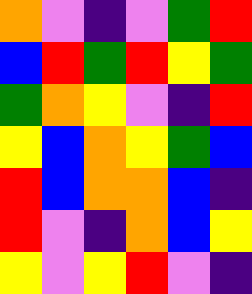[["orange", "violet", "indigo", "violet", "green", "red"], ["blue", "red", "green", "red", "yellow", "green"], ["green", "orange", "yellow", "violet", "indigo", "red"], ["yellow", "blue", "orange", "yellow", "green", "blue"], ["red", "blue", "orange", "orange", "blue", "indigo"], ["red", "violet", "indigo", "orange", "blue", "yellow"], ["yellow", "violet", "yellow", "red", "violet", "indigo"]]